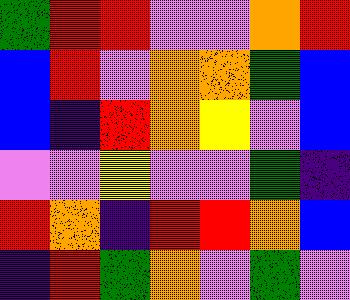[["green", "red", "red", "violet", "violet", "orange", "red"], ["blue", "red", "violet", "orange", "orange", "green", "blue"], ["blue", "indigo", "red", "orange", "yellow", "violet", "blue"], ["violet", "violet", "yellow", "violet", "violet", "green", "indigo"], ["red", "orange", "indigo", "red", "red", "orange", "blue"], ["indigo", "red", "green", "orange", "violet", "green", "violet"]]